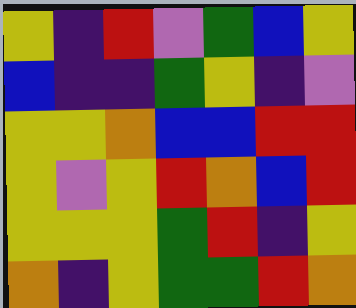[["yellow", "indigo", "red", "violet", "green", "blue", "yellow"], ["blue", "indigo", "indigo", "green", "yellow", "indigo", "violet"], ["yellow", "yellow", "orange", "blue", "blue", "red", "red"], ["yellow", "violet", "yellow", "red", "orange", "blue", "red"], ["yellow", "yellow", "yellow", "green", "red", "indigo", "yellow"], ["orange", "indigo", "yellow", "green", "green", "red", "orange"]]